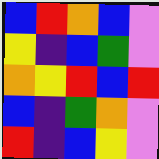[["blue", "red", "orange", "blue", "violet"], ["yellow", "indigo", "blue", "green", "violet"], ["orange", "yellow", "red", "blue", "red"], ["blue", "indigo", "green", "orange", "violet"], ["red", "indigo", "blue", "yellow", "violet"]]